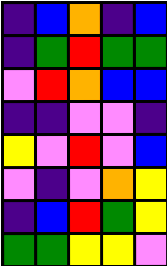[["indigo", "blue", "orange", "indigo", "blue"], ["indigo", "green", "red", "green", "green"], ["violet", "red", "orange", "blue", "blue"], ["indigo", "indigo", "violet", "violet", "indigo"], ["yellow", "violet", "red", "violet", "blue"], ["violet", "indigo", "violet", "orange", "yellow"], ["indigo", "blue", "red", "green", "yellow"], ["green", "green", "yellow", "yellow", "violet"]]